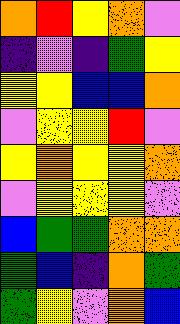[["orange", "red", "yellow", "orange", "violet"], ["indigo", "violet", "indigo", "green", "yellow"], ["yellow", "yellow", "blue", "blue", "orange"], ["violet", "yellow", "yellow", "red", "violet"], ["yellow", "orange", "yellow", "yellow", "orange"], ["violet", "yellow", "yellow", "yellow", "violet"], ["blue", "green", "green", "orange", "orange"], ["green", "blue", "indigo", "orange", "green"], ["green", "yellow", "violet", "orange", "blue"]]